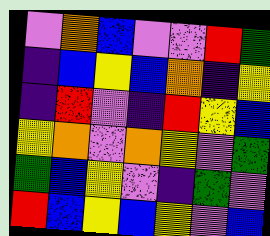[["violet", "orange", "blue", "violet", "violet", "red", "green"], ["indigo", "blue", "yellow", "blue", "orange", "indigo", "yellow"], ["indigo", "red", "violet", "indigo", "red", "yellow", "blue"], ["yellow", "orange", "violet", "orange", "yellow", "violet", "green"], ["green", "blue", "yellow", "violet", "indigo", "green", "violet"], ["red", "blue", "yellow", "blue", "yellow", "violet", "blue"]]